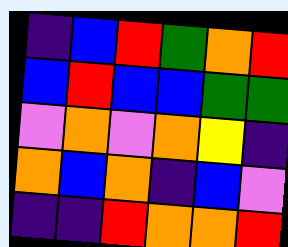[["indigo", "blue", "red", "green", "orange", "red"], ["blue", "red", "blue", "blue", "green", "green"], ["violet", "orange", "violet", "orange", "yellow", "indigo"], ["orange", "blue", "orange", "indigo", "blue", "violet"], ["indigo", "indigo", "red", "orange", "orange", "red"]]